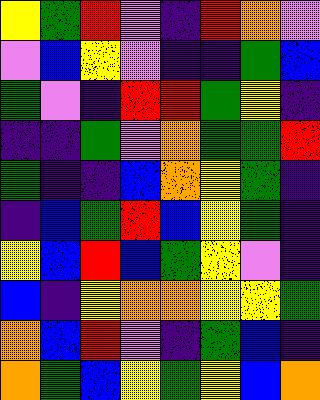[["yellow", "green", "red", "violet", "indigo", "red", "orange", "violet"], ["violet", "blue", "yellow", "violet", "indigo", "indigo", "green", "blue"], ["green", "violet", "indigo", "red", "red", "green", "yellow", "indigo"], ["indigo", "indigo", "green", "violet", "orange", "green", "green", "red"], ["green", "indigo", "indigo", "blue", "orange", "yellow", "green", "indigo"], ["indigo", "blue", "green", "red", "blue", "yellow", "green", "indigo"], ["yellow", "blue", "red", "blue", "green", "yellow", "violet", "indigo"], ["blue", "indigo", "yellow", "orange", "orange", "yellow", "yellow", "green"], ["orange", "blue", "red", "violet", "indigo", "green", "blue", "indigo"], ["orange", "green", "blue", "yellow", "green", "yellow", "blue", "orange"]]